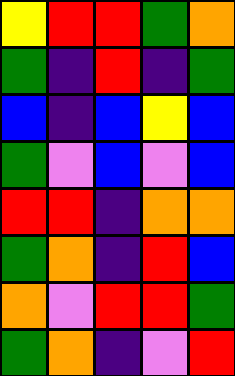[["yellow", "red", "red", "green", "orange"], ["green", "indigo", "red", "indigo", "green"], ["blue", "indigo", "blue", "yellow", "blue"], ["green", "violet", "blue", "violet", "blue"], ["red", "red", "indigo", "orange", "orange"], ["green", "orange", "indigo", "red", "blue"], ["orange", "violet", "red", "red", "green"], ["green", "orange", "indigo", "violet", "red"]]